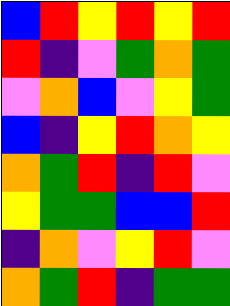[["blue", "red", "yellow", "red", "yellow", "red"], ["red", "indigo", "violet", "green", "orange", "green"], ["violet", "orange", "blue", "violet", "yellow", "green"], ["blue", "indigo", "yellow", "red", "orange", "yellow"], ["orange", "green", "red", "indigo", "red", "violet"], ["yellow", "green", "green", "blue", "blue", "red"], ["indigo", "orange", "violet", "yellow", "red", "violet"], ["orange", "green", "red", "indigo", "green", "green"]]